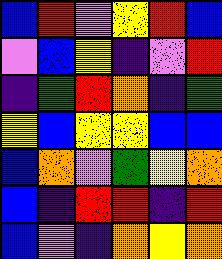[["blue", "red", "violet", "yellow", "red", "blue"], ["violet", "blue", "yellow", "indigo", "violet", "red"], ["indigo", "green", "red", "orange", "indigo", "green"], ["yellow", "blue", "yellow", "yellow", "blue", "blue"], ["blue", "orange", "violet", "green", "yellow", "orange"], ["blue", "indigo", "red", "red", "indigo", "red"], ["blue", "violet", "indigo", "orange", "yellow", "orange"]]